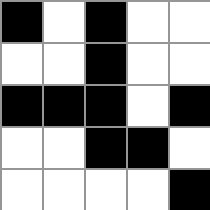[["black", "white", "black", "white", "white"], ["white", "white", "black", "white", "white"], ["black", "black", "black", "white", "black"], ["white", "white", "black", "black", "white"], ["white", "white", "white", "white", "black"]]